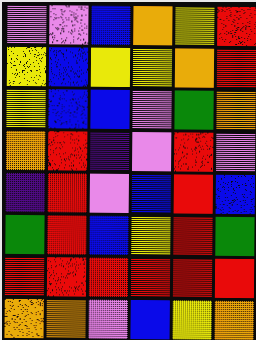[["violet", "violet", "blue", "orange", "yellow", "red"], ["yellow", "blue", "yellow", "yellow", "orange", "red"], ["yellow", "blue", "blue", "violet", "green", "orange"], ["orange", "red", "indigo", "violet", "red", "violet"], ["indigo", "red", "violet", "blue", "red", "blue"], ["green", "red", "blue", "yellow", "red", "green"], ["red", "red", "red", "red", "red", "red"], ["orange", "orange", "violet", "blue", "yellow", "orange"]]